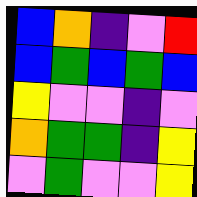[["blue", "orange", "indigo", "violet", "red"], ["blue", "green", "blue", "green", "blue"], ["yellow", "violet", "violet", "indigo", "violet"], ["orange", "green", "green", "indigo", "yellow"], ["violet", "green", "violet", "violet", "yellow"]]